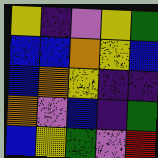[["yellow", "indigo", "violet", "yellow", "green"], ["blue", "blue", "orange", "yellow", "blue"], ["blue", "orange", "yellow", "indigo", "indigo"], ["orange", "violet", "blue", "indigo", "green"], ["blue", "yellow", "green", "violet", "red"]]